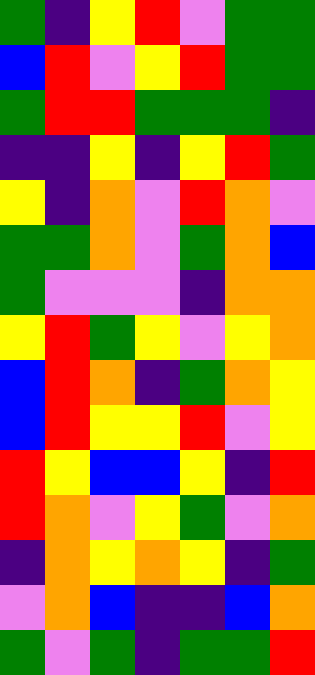[["green", "indigo", "yellow", "red", "violet", "green", "green"], ["blue", "red", "violet", "yellow", "red", "green", "green"], ["green", "red", "red", "green", "green", "green", "indigo"], ["indigo", "indigo", "yellow", "indigo", "yellow", "red", "green"], ["yellow", "indigo", "orange", "violet", "red", "orange", "violet"], ["green", "green", "orange", "violet", "green", "orange", "blue"], ["green", "violet", "violet", "violet", "indigo", "orange", "orange"], ["yellow", "red", "green", "yellow", "violet", "yellow", "orange"], ["blue", "red", "orange", "indigo", "green", "orange", "yellow"], ["blue", "red", "yellow", "yellow", "red", "violet", "yellow"], ["red", "yellow", "blue", "blue", "yellow", "indigo", "red"], ["red", "orange", "violet", "yellow", "green", "violet", "orange"], ["indigo", "orange", "yellow", "orange", "yellow", "indigo", "green"], ["violet", "orange", "blue", "indigo", "indigo", "blue", "orange"], ["green", "violet", "green", "indigo", "green", "green", "red"]]